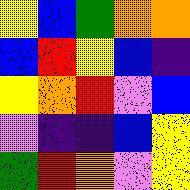[["yellow", "blue", "green", "orange", "orange"], ["blue", "red", "yellow", "blue", "indigo"], ["yellow", "orange", "red", "violet", "blue"], ["violet", "indigo", "indigo", "blue", "yellow"], ["green", "red", "orange", "violet", "yellow"]]